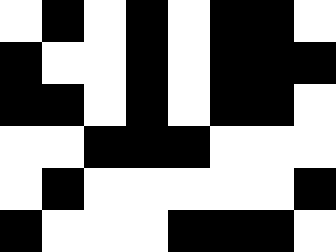[["white", "black", "white", "black", "white", "black", "black", "white"], ["black", "white", "white", "black", "white", "black", "black", "black"], ["black", "black", "white", "black", "white", "black", "black", "white"], ["white", "white", "black", "black", "black", "white", "white", "white"], ["white", "black", "white", "white", "white", "white", "white", "black"], ["black", "white", "white", "white", "black", "black", "black", "white"]]